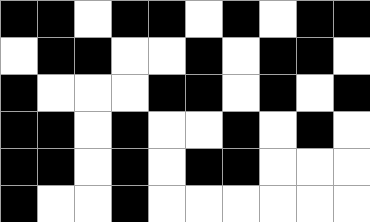[["black", "black", "white", "black", "black", "white", "black", "white", "black", "black"], ["white", "black", "black", "white", "white", "black", "white", "black", "black", "white"], ["black", "white", "white", "white", "black", "black", "white", "black", "white", "black"], ["black", "black", "white", "black", "white", "white", "black", "white", "black", "white"], ["black", "black", "white", "black", "white", "black", "black", "white", "white", "white"], ["black", "white", "white", "black", "white", "white", "white", "white", "white", "white"]]